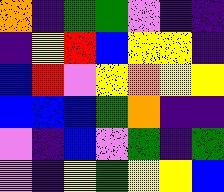[["orange", "indigo", "green", "green", "violet", "indigo", "indigo"], ["indigo", "yellow", "red", "blue", "yellow", "yellow", "indigo"], ["blue", "red", "violet", "yellow", "orange", "yellow", "yellow"], ["blue", "blue", "blue", "green", "orange", "indigo", "indigo"], ["violet", "indigo", "blue", "violet", "green", "indigo", "green"], ["violet", "indigo", "yellow", "green", "yellow", "yellow", "blue"]]